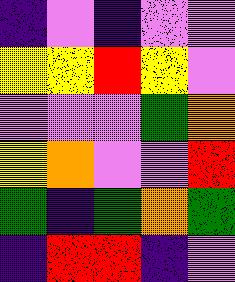[["indigo", "violet", "indigo", "violet", "violet"], ["yellow", "yellow", "red", "yellow", "violet"], ["violet", "violet", "violet", "green", "orange"], ["yellow", "orange", "violet", "violet", "red"], ["green", "indigo", "green", "orange", "green"], ["indigo", "red", "red", "indigo", "violet"]]